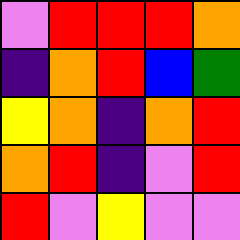[["violet", "red", "red", "red", "orange"], ["indigo", "orange", "red", "blue", "green"], ["yellow", "orange", "indigo", "orange", "red"], ["orange", "red", "indigo", "violet", "red"], ["red", "violet", "yellow", "violet", "violet"]]